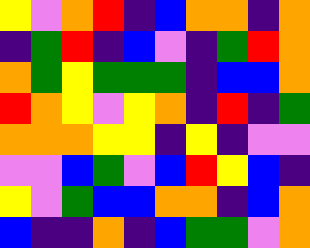[["yellow", "violet", "orange", "red", "indigo", "blue", "orange", "orange", "indigo", "orange"], ["indigo", "green", "red", "indigo", "blue", "violet", "indigo", "green", "red", "orange"], ["orange", "green", "yellow", "green", "green", "green", "indigo", "blue", "blue", "orange"], ["red", "orange", "yellow", "violet", "yellow", "orange", "indigo", "red", "indigo", "green"], ["orange", "orange", "orange", "yellow", "yellow", "indigo", "yellow", "indigo", "violet", "violet"], ["violet", "violet", "blue", "green", "violet", "blue", "red", "yellow", "blue", "indigo"], ["yellow", "violet", "green", "blue", "blue", "orange", "orange", "indigo", "blue", "orange"], ["blue", "indigo", "indigo", "orange", "indigo", "blue", "green", "green", "violet", "orange"]]